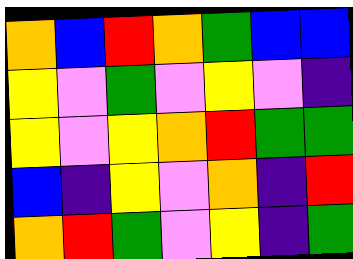[["orange", "blue", "red", "orange", "green", "blue", "blue"], ["yellow", "violet", "green", "violet", "yellow", "violet", "indigo"], ["yellow", "violet", "yellow", "orange", "red", "green", "green"], ["blue", "indigo", "yellow", "violet", "orange", "indigo", "red"], ["orange", "red", "green", "violet", "yellow", "indigo", "green"]]